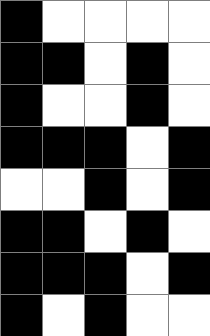[["black", "white", "white", "white", "white"], ["black", "black", "white", "black", "white"], ["black", "white", "white", "black", "white"], ["black", "black", "black", "white", "black"], ["white", "white", "black", "white", "black"], ["black", "black", "white", "black", "white"], ["black", "black", "black", "white", "black"], ["black", "white", "black", "white", "white"]]